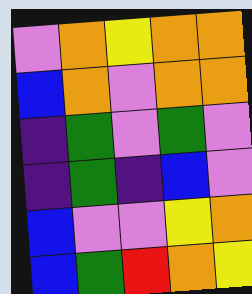[["violet", "orange", "yellow", "orange", "orange"], ["blue", "orange", "violet", "orange", "orange"], ["indigo", "green", "violet", "green", "violet"], ["indigo", "green", "indigo", "blue", "violet"], ["blue", "violet", "violet", "yellow", "orange"], ["blue", "green", "red", "orange", "yellow"]]